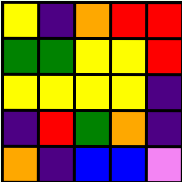[["yellow", "indigo", "orange", "red", "red"], ["green", "green", "yellow", "yellow", "red"], ["yellow", "yellow", "yellow", "yellow", "indigo"], ["indigo", "red", "green", "orange", "indigo"], ["orange", "indigo", "blue", "blue", "violet"]]